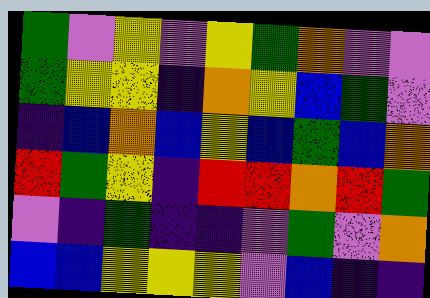[["green", "violet", "yellow", "violet", "yellow", "green", "orange", "violet", "violet"], ["green", "yellow", "yellow", "indigo", "orange", "yellow", "blue", "green", "violet"], ["indigo", "blue", "orange", "blue", "yellow", "blue", "green", "blue", "orange"], ["red", "green", "yellow", "indigo", "red", "red", "orange", "red", "green"], ["violet", "indigo", "green", "indigo", "indigo", "violet", "green", "violet", "orange"], ["blue", "blue", "yellow", "yellow", "yellow", "violet", "blue", "indigo", "indigo"]]